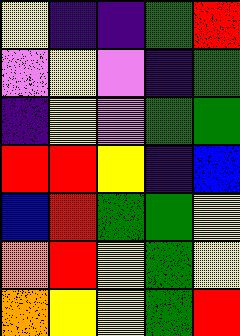[["yellow", "indigo", "indigo", "green", "red"], ["violet", "yellow", "violet", "indigo", "green"], ["indigo", "yellow", "violet", "green", "green"], ["red", "red", "yellow", "indigo", "blue"], ["blue", "red", "green", "green", "yellow"], ["orange", "red", "yellow", "green", "yellow"], ["orange", "yellow", "yellow", "green", "red"]]